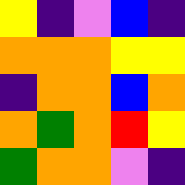[["yellow", "indigo", "violet", "blue", "indigo"], ["orange", "orange", "orange", "yellow", "yellow"], ["indigo", "orange", "orange", "blue", "orange"], ["orange", "green", "orange", "red", "yellow"], ["green", "orange", "orange", "violet", "indigo"]]